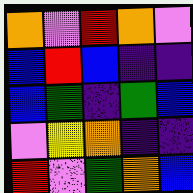[["orange", "violet", "red", "orange", "violet"], ["blue", "red", "blue", "indigo", "indigo"], ["blue", "green", "indigo", "green", "blue"], ["violet", "yellow", "orange", "indigo", "indigo"], ["red", "violet", "green", "orange", "blue"]]